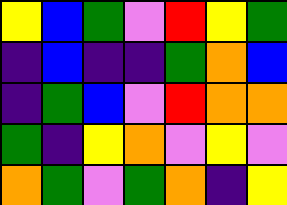[["yellow", "blue", "green", "violet", "red", "yellow", "green"], ["indigo", "blue", "indigo", "indigo", "green", "orange", "blue"], ["indigo", "green", "blue", "violet", "red", "orange", "orange"], ["green", "indigo", "yellow", "orange", "violet", "yellow", "violet"], ["orange", "green", "violet", "green", "orange", "indigo", "yellow"]]